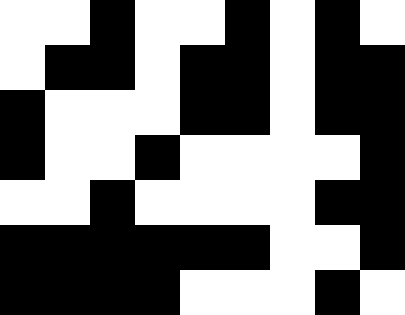[["white", "white", "black", "white", "white", "black", "white", "black", "white"], ["white", "black", "black", "white", "black", "black", "white", "black", "black"], ["black", "white", "white", "white", "black", "black", "white", "black", "black"], ["black", "white", "white", "black", "white", "white", "white", "white", "black"], ["white", "white", "black", "white", "white", "white", "white", "black", "black"], ["black", "black", "black", "black", "black", "black", "white", "white", "black"], ["black", "black", "black", "black", "white", "white", "white", "black", "white"]]